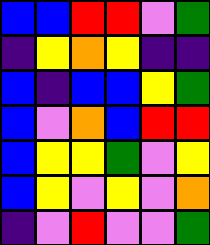[["blue", "blue", "red", "red", "violet", "green"], ["indigo", "yellow", "orange", "yellow", "indigo", "indigo"], ["blue", "indigo", "blue", "blue", "yellow", "green"], ["blue", "violet", "orange", "blue", "red", "red"], ["blue", "yellow", "yellow", "green", "violet", "yellow"], ["blue", "yellow", "violet", "yellow", "violet", "orange"], ["indigo", "violet", "red", "violet", "violet", "green"]]